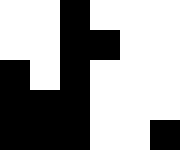[["white", "white", "black", "white", "white", "white"], ["white", "white", "black", "black", "white", "white"], ["black", "white", "black", "white", "white", "white"], ["black", "black", "black", "white", "white", "white"], ["black", "black", "black", "white", "white", "black"]]